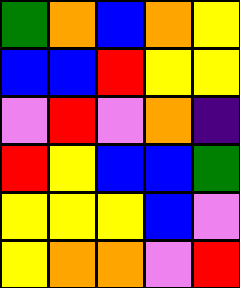[["green", "orange", "blue", "orange", "yellow"], ["blue", "blue", "red", "yellow", "yellow"], ["violet", "red", "violet", "orange", "indigo"], ["red", "yellow", "blue", "blue", "green"], ["yellow", "yellow", "yellow", "blue", "violet"], ["yellow", "orange", "orange", "violet", "red"]]